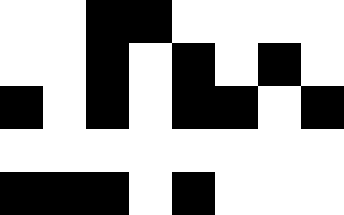[["white", "white", "black", "black", "white", "white", "white", "white"], ["white", "white", "black", "white", "black", "white", "black", "white"], ["black", "white", "black", "white", "black", "black", "white", "black"], ["white", "white", "white", "white", "white", "white", "white", "white"], ["black", "black", "black", "white", "black", "white", "white", "white"]]